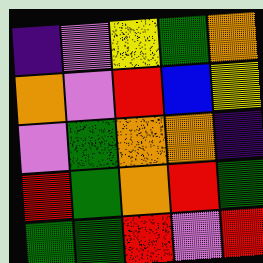[["indigo", "violet", "yellow", "green", "orange"], ["orange", "violet", "red", "blue", "yellow"], ["violet", "green", "orange", "orange", "indigo"], ["red", "green", "orange", "red", "green"], ["green", "green", "red", "violet", "red"]]